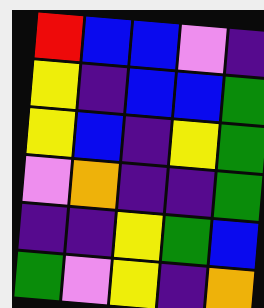[["red", "blue", "blue", "violet", "indigo"], ["yellow", "indigo", "blue", "blue", "green"], ["yellow", "blue", "indigo", "yellow", "green"], ["violet", "orange", "indigo", "indigo", "green"], ["indigo", "indigo", "yellow", "green", "blue"], ["green", "violet", "yellow", "indigo", "orange"]]